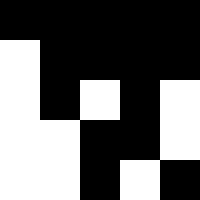[["black", "black", "black", "black", "black"], ["white", "black", "black", "black", "black"], ["white", "black", "white", "black", "white"], ["white", "white", "black", "black", "white"], ["white", "white", "black", "white", "black"]]